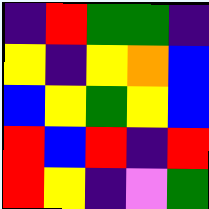[["indigo", "red", "green", "green", "indigo"], ["yellow", "indigo", "yellow", "orange", "blue"], ["blue", "yellow", "green", "yellow", "blue"], ["red", "blue", "red", "indigo", "red"], ["red", "yellow", "indigo", "violet", "green"]]